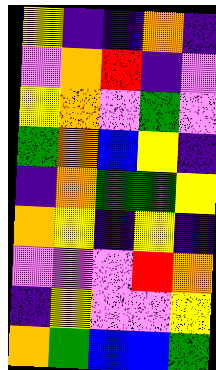[["yellow", "indigo", "indigo", "orange", "indigo"], ["violet", "orange", "red", "indigo", "violet"], ["yellow", "orange", "violet", "green", "violet"], ["green", "orange", "blue", "yellow", "indigo"], ["indigo", "orange", "green", "green", "yellow"], ["orange", "yellow", "indigo", "yellow", "indigo"], ["violet", "violet", "violet", "red", "orange"], ["indigo", "yellow", "violet", "violet", "yellow"], ["orange", "green", "blue", "blue", "green"]]